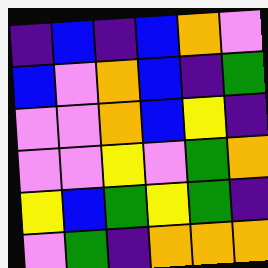[["indigo", "blue", "indigo", "blue", "orange", "violet"], ["blue", "violet", "orange", "blue", "indigo", "green"], ["violet", "violet", "orange", "blue", "yellow", "indigo"], ["violet", "violet", "yellow", "violet", "green", "orange"], ["yellow", "blue", "green", "yellow", "green", "indigo"], ["violet", "green", "indigo", "orange", "orange", "orange"]]